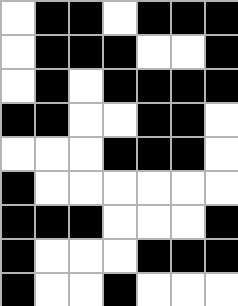[["white", "black", "black", "white", "black", "black", "black"], ["white", "black", "black", "black", "white", "white", "black"], ["white", "black", "white", "black", "black", "black", "black"], ["black", "black", "white", "white", "black", "black", "white"], ["white", "white", "white", "black", "black", "black", "white"], ["black", "white", "white", "white", "white", "white", "white"], ["black", "black", "black", "white", "white", "white", "black"], ["black", "white", "white", "white", "black", "black", "black"], ["black", "white", "white", "black", "white", "white", "white"]]